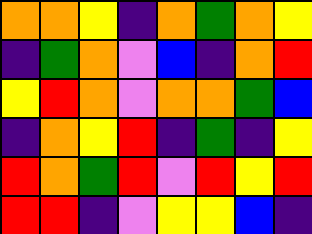[["orange", "orange", "yellow", "indigo", "orange", "green", "orange", "yellow"], ["indigo", "green", "orange", "violet", "blue", "indigo", "orange", "red"], ["yellow", "red", "orange", "violet", "orange", "orange", "green", "blue"], ["indigo", "orange", "yellow", "red", "indigo", "green", "indigo", "yellow"], ["red", "orange", "green", "red", "violet", "red", "yellow", "red"], ["red", "red", "indigo", "violet", "yellow", "yellow", "blue", "indigo"]]